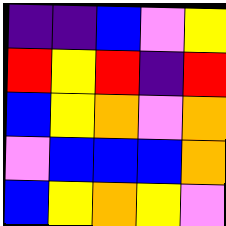[["indigo", "indigo", "blue", "violet", "yellow"], ["red", "yellow", "red", "indigo", "red"], ["blue", "yellow", "orange", "violet", "orange"], ["violet", "blue", "blue", "blue", "orange"], ["blue", "yellow", "orange", "yellow", "violet"]]